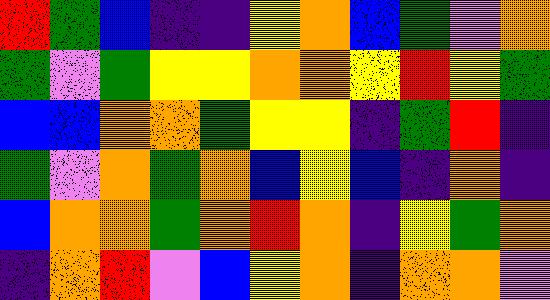[["red", "green", "blue", "indigo", "indigo", "yellow", "orange", "blue", "green", "violet", "orange"], ["green", "violet", "green", "yellow", "yellow", "orange", "orange", "yellow", "red", "yellow", "green"], ["blue", "blue", "orange", "orange", "green", "yellow", "yellow", "indigo", "green", "red", "indigo"], ["green", "violet", "orange", "green", "orange", "blue", "yellow", "blue", "indigo", "orange", "indigo"], ["blue", "orange", "orange", "green", "orange", "red", "orange", "indigo", "yellow", "green", "orange"], ["indigo", "orange", "red", "violet", "blue", "yellow", "orange", "indigo", "orange", "orange", "violet"]]